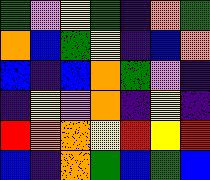[["green", "violet", "yellow", "green", "indigo", "orange", "green"], ["orange", "blue", "green", "yellow", "indigo", "blue", "orange"], ["blue", "indigo", "blue", "orange", "green", "violet", "indigo"], ["indigo", "yellow", "violet", "orange", "indigo", "yellow", "indigo"], ["red", "orange", "orange", "yellow", "red", "yellow", "red"], ["blue", "indigo", "orange", "green", "blue", "green", "blue"]]